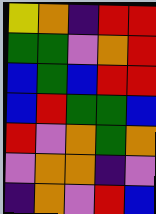[["yellow", "orange", "indigo", "red", "red"], ["green", "green", "violet", "orange", "red"], ["blue", "green", "blue", "red", "red"], ["blue", "red", "green", "green", "blue"], ["red", "violet", "orange", "green", "orange"], ["violet", "orange", "orange", "indigo", "violet"], ["indigo", "orange", "violet", "red", "blue"]]